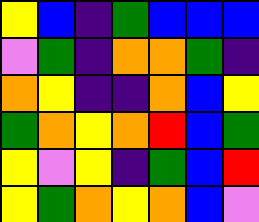[["yellow", "blue", "indigo", "green", "blue", "blue", "blue"], ["violet", "green", "indigo", "orange", "orange", "green", "indigo"], ["orange", "yellow", "indigo", "indigo", "orange", "blue", "yellow"], ["green", "orange", "yellow", "orange", "red", "blue", "green"], ["yellow", "violet", "yellow", "indigo", "green", "blue", "red"], ["yellow", "green", "orange", "yellow", "orange", "blue", "violet"]]